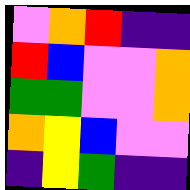[["violet", "orange", "red", "indigo", "indigo"], ["red", "blue", "violet", "violet", "orange"], ["green", "green", "violet", "violet", "orange"], ["orange", "yellow", "blue", "violet", "violet"], ["indigo", "yellow", "green", "indigo", "indigo"]]